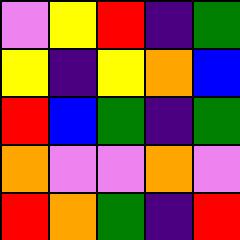[["violet", "yellow", "red", "indigo", "green"], ["yellow", "indigo", "yellow", "orange", "blue"], ["red", "blue", "green", "indigo", "green"], ["orange", "violet", "violet", "orange", "violet"], ["red", "orange", "green", "indigo", "red"]]